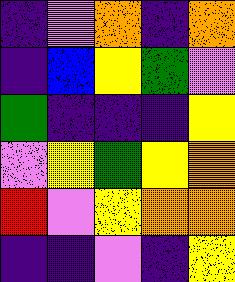[["indigo", "violet", "orange", "indigo", "orange"], ["indigo", "blue", "yellow", "green", "violet"], ["green", "indigo", "indigo", "indigo", "yellow"], ["violet", "yellow", "green", "yellow", "orange"], ["red", "violet", "yellow", "orange", "orange"], ["indigo", "indigo", "violet", "indigo", "yellow"]]